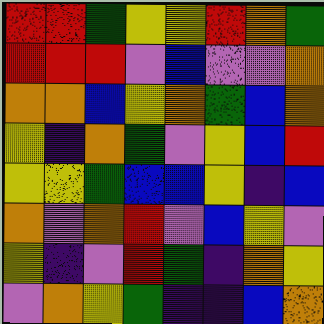[["red", "red", "green", "yellow", "yellow", "red", "orange", "green"], ["red", "red", "red", "violet", "blue", "violet", "violet", "orange"], ["orange", "orange", "blue", "yellow", "orange", "green", "blue", "orange"], ["yellow", "indigo", "orange", "green", "violet", "yellow", "blue", "red"], ["yellow", "yellow", "green", "blue", "blue", "yellow", "indigo", "blue"], ["orange", "violet", "orange", "red", "violet", "blue", "yellow", "violet"], ["yellow", "indigo", "violet", "red", "green", "indigo", "orange", "yellow"], ["violet", "orange", "yellow", "green", "indigo", "indigo", "blue", "orange"]]